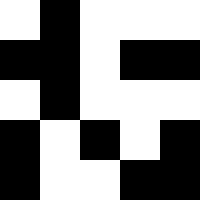[["white", "black", "white", "white", "white"], ["black", "black", "white", "black", "black"], ["white", "black", "white", "white", "white"], ["black", "white", "black", "white", "black"], ["black", "white", "white", "black", "black"]]